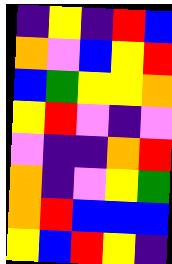[["indigo", "yellow", "indigo", "red", "blue"], ["orange", "violet", "blue", "yellow", "red"], ["blue", "green", "yellow", "yellow", "orange"], ["yellow", "red", "violet", "indigo", "violet"], ["violet", "indigo", "indigo", "orange", "red"], ["orange", "indigo", "violet", "yellow", "green"], ["orange", "red", "blue", "blue", "blue"], ["yellow", "blue", "red", "yellow", "indigo"]]